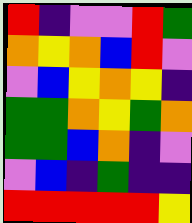[["red", "indigo", "violet", "violet", "red", "green"], ["orange", "yellow", "orange", "blue", "red", "violet"], ["violet", "blue", "yellow", "orange", "yellow", "indigo"], ["green", "green", "orange", "yellow", "green", "orange"], ["green", "green", "blue", "orange", "indigo", "violet"], ["violet", "blue", "indigo", "green", "indigo", "indigo"], ["red", "red", "red", "red", "red", "yellow"]]